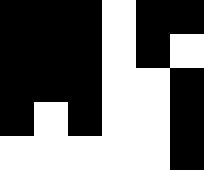[["black", "black", "black", "white", "black", "black"], ["black", "black", "black", "white", "black", "white"], ["black", "black", "black", "white", "white", "black"], ["black", "white", "black", "white", "white", "black"], ["white", "white", "white", "white", "white", "black"]]